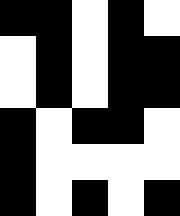[["black", "black", "white", "black", "white"], ["white", "black", "white", "black", "black"], ["white", "black", "white", "black", "black"], ["black", "white", "black", "black", "white"], ["black", "white", "white", "white", "white"], ["black", "white", "black", "white", "black"]]